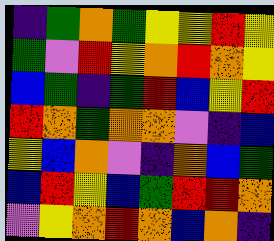[["indigo", "green", "orange", "green", "yellow", "yellow", "red", "yellow"], ["green", "violet", "red", "yellow", "orange", "red", "orange", "yellow"], ["blue", "green", "indigo", "green", "red", "blue", "yellow", "red"], ["red", "orange", "green", "orange", "orange", "violet", "indigo", "blue"], ["yellow", "blue", "orange", "violet", "indigo", "orange", "blue", "green"], ["blue", "red", "yellow", "blue", "green", "red", "red", "orange"], ["violet", "yellow", "orange", "red", "orange", "blue", "orange", "indigo"]]